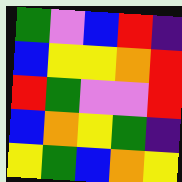[["green", "violet", "blue", "red", "indigo"], ["blue", "yellow", "yellow", "orange", "red"], ["red", "green", "violet", "violet", "red"], ["blue", "orange", "yellow", "green", "indigo"], ["yellow", "green", "blue", "orange", "yellow"]]